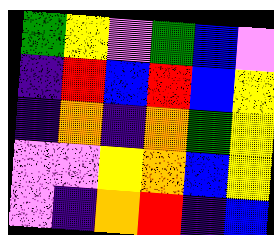[["green", "yellow", "violet", "green", "blue", "violet"], ["indigo", "red", "blue", "red", "blue", "yellow"], ["indigo", "orange", "indigo", "orange", "green", "yellow"], ["violet", "violet", "yellow", "orange", "blue", "yellow"], ["violet", "indigo", "orange", "red", "indigo", "blue"]]